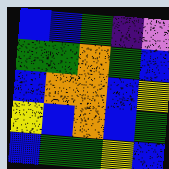[["blue", "blue", "green", "indigo", "violet"], ["green", "green", "orange", "green", "blue"], ["blue", "orange", "orange", "blue", "yellow"], ["yellow", "blue", "orange", "blue", "green"], ["blue", "green", "green", "yellow", "blue"]]